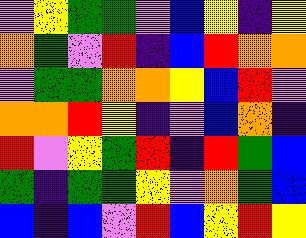[["violet", "yellow", "green", "green", "violet", "blue", "yellow", "indigo", "yellow"], ["orange", "green", "violet", "red", "indigo", "blue", "red", "orange", "orange"], ["violet", "green", "green", "orange", "orange", "yellow", "blue", "red", "violet"], ["orange", "orange", "red", "yellow", "indigo", "violet", "blue", "orange", "indigo"], ["red", "violet", "yellow", "green", "red", "indigo", "red", "green", "blue"], ["green", "indigo", "green", "green", "yellow", "violet", "orange", "green", "blue"], ["blue", "indigo", "blue", "violet", "red", "blue", "yellow", "red", "yellow"]]